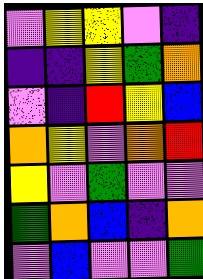[["violet", "yellow", "yellow", "violet", "indigo"], ["indigo", "indigo", "yellow", "green", "orange"], ["violet", "indigo", "red", "yellow", "blue"], ["orange", "yellow", "violet", "orange", "red"], ["yellow", "violet", "green", "violet", "violet"], ["green", "orange", "blue", "indigo", "orange"], ["violet", "blue", "violet", "violet", "green"]]